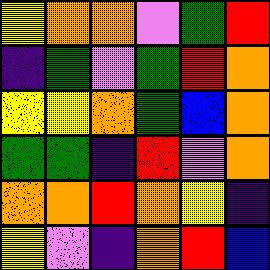[["yellow", "orange", "orange", "violet", "green", "red"], ["indigo", "green", "violet", "green", "red", "orange"], ["yellow", "yellow", "orange", "green", "blue", "orange"], ["green", "green", "indigo", "red", "violet", "orange"], ["orange", "orange", "red", "orange", "yellow", "indigo"], ["yellow", "violet", "indigo", "orange", "red", "blue"]]